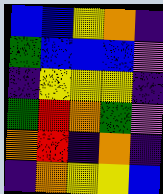[["blue", "blue", "yellow", "orange", "indigo"], ["green", "blue", "blue", "blue", "violet"], ["indigo", "yellow", "yellow", "yellow", "indigo"], ["green", "red", "orange", "green", "violet"], ["orange", "red", "indigo", "orange", "indigo"], ["indigo", "orange", "yellow", "yellow", "blue"]]